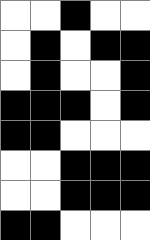[["white", "white", "black", "white", "white"], ["white", "black", "white", "black", "black"], ["white", "black", "white", "white", "black"], ["black", "black", "black", "white", "black"], ["black", "black", "white", "white", "white"], ["white", "white", "black", "black", "black"], ["white", "white", "black", "black", "black"], ["black", "black", "white", "white", "white"]]